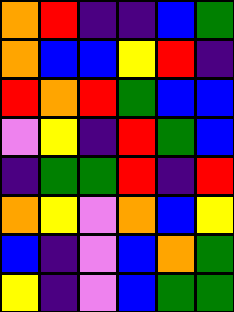[["orange", "red", "indigo", "indigo", "blue", "green"], ["orange", "blue", "blue", "yellow", "red", "indigo"], ["red", "orange", "red", "green", "blue", "blue"], ["violet", "yellow", "indigo", "red", "green", "blue"], ["indigo", "green", "green", "red", "indigo", "red"], ["orange", "yellow", "violet", "orange", "blue", "yellow"], ["blue", "indigo", "violet", "blue", "orange", "green"], ["yellow", "indigo", "violet", "blue", "green", "green"]]